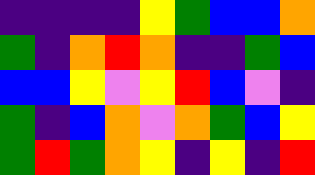[["indigo", "indigo", "indigo", "indigo", "yellow", "green", "blue", "blue", "orange"], ["green", "indigo", "orange", "red", "orange", "indigo", "indigo", "green", "blue"], ["blue", "blue", "yellow", "violet", "yellow", "red", "blue", "violet", "indigo"], ["green", "indigo", "blue", "orange", "violet", "orange", "green", "blue", "yellow"], ["green", "red", "green", "orange", "yellow", "indigo", "yellow", "indigo", "red"]]